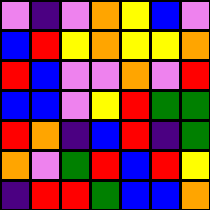[["violet", "indigo", "violet", "orange", "yellow", "blue", "violet"], ["blue", "red", "yellow", "orange", "yellow", "yellow", "orange"], ["red", "blue", "violet", "violet", "orange", "violet", "red"], ["blue", "blue", "violet", "yellow", "red", "green", "green"], ["red", "orange", "indigo", "blue", "red", "indigo", "green"], ["orange", "violet", "green", "red", "blue", "red", "yellow"], ["indigo", "red", "red", "green", "blue", "blue", "orange"]]